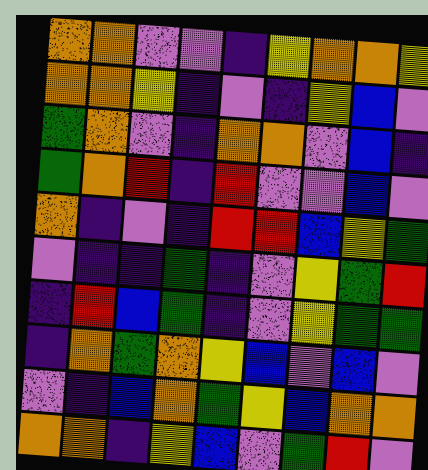[["orange", "orange", "violet", "violet", "indigo", "yellow", "orange", "orange", "yellow"], ["orange", "orange", "yellow", "indigo", "violet", "indigo", "yellow", "blue", "violet"], ["green", "orange", "violet", "indigo", "orange", "orange", "violet", "blue", "indigo"], ["green", "orange", "red", "indigo", "red", "violet", "violet", "blue", "violet"], ["orange", "indigo", "violet", "indigo", "red", "red", "blue", "yellow", "green"], ["violet", "indigo", "indigo", "green", "indigo", "violet", "yellow", "green", "red"], ["indigo", "red", "blue", "green", "indigo", "violet", "yellow", "green", "green"], ["indigo", "orange", "green", "orange", "yellow", "blue", "violet", "blue", "violet"], ["violet", "indigo", "blue", "orange", "green", "yellow", "blue", "orange", "orange"], ["orange", "orange", "indigo", "yellow", "blue", "violet", "green", "red", "violet"]]